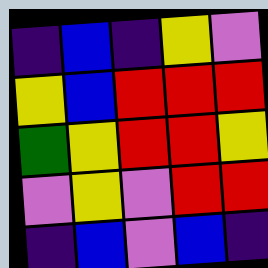[["indigo", "blue", "indigo", "yellow", "violet"], ["yellow", "blue", "red", "red", "red"], ["green", "yellow", "red", "red", "yellow"], ["violet", "yellow", "violet", "red", "red"], ["indigo", "blue", "violet", "blue", "indigo"]]